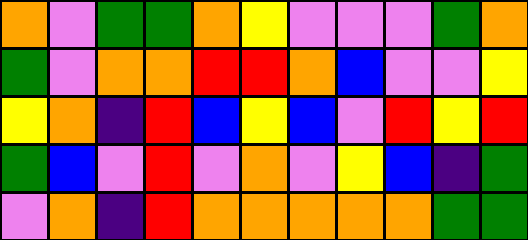[["orange", "violet", "green", "green", "orange", "yellow", "violet", "violet", "violet", "green", "orange"], ["green", "violet", "orange", "orange", "red", "red", "orange", "blue", "violet", "violet", "yellow"], ["yellow", "orange", "indigo", "red", "blue", "yellow", "blue", "violet", "red", "yellow", "red"], ["green", "blue", "violet", "red", "violet", "orange", "violet", "yellow", "blue", "indigo", "green"], ["violet", "orange", "indigo", "red", "orange", "orange", "orange", "orange", "orange", "green", "green"]]